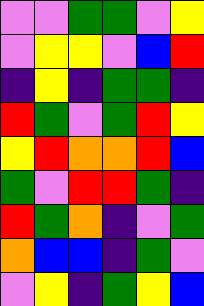[["violet", "violet", "green", "green", "violet", "yellow"], ["violet", "yellow", "yellow", "violet", "blue", "red"], ["indigo", "yellow", "indigo", "green", "green", "indigo"], ["red", "green", "violet", "green", "red", "yellow"], ["yellow", "red", "orange", "orange", "red", "blue"], ["green", "violet", "red", "red", "green", "indigo"], ["red", "green", "orange", "indigo", "violet", "green"], ["orange", "blue", "blue", "indigo", "green", "violet"], ["violet", "yellow", "indigo", "green", "yellow", "blue"]]